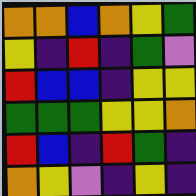[["orange", "orange", "blue", "orange", "yellow", "green"], ["yellow", "indigo", "red", "indigo", "green", "violet"], ["red", "blue", "blue", "indigo", "yellow", "yellow"], ["green", "green", "green", "yellow", "yellow", "orange"], ["red", "blue", "indigo", "red", "green", "indigo"], ["orange", "yellow", "violet", "indigo", "yellow", "indigo"]]